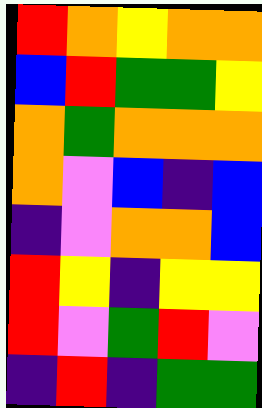[["red", "orange", "yellow", "orange", "orange"], ["blue", "red", "green", "green", "yellow"], ["orange", "green", "orange", "orange", "orange"], ["orange", "violet", "blue", "indigo", "blue"], ["indigo", "violet", "orange", "orange", "blue"], ["red", "yellow", "indigo", "yellow", "yellow"], ["red", "violet", "green", "red", "violet"], ["indigo", "red", "indigo", "green", "green"]]